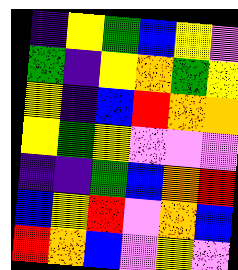[["indigo", "yellow", "green", "blue", "yellow", "violet"], ["green", "indigo", "yellow", "orange", "green", "yellow"], ["yellow", "indigo", "blue", "red", "orange", "orange"], ["yellow", "green", "yellow", "violet", "violet", "violet"], ["indigo", "indigo", "green", "blue", "orange", "red"], ["blue", "yellow", "red", "violet", "orange", "blue"], ["red", "orange", "blue", "violet", "yellow", "violet"]]